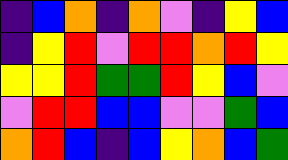[["indigo", "blue", "orange", "indigo", "orange", "violet", "indigo", "yellow", "blue"], ["indigo", "yellow", "red", "violet", "red", "red", "orange", "red", "yellow"], ["yellow", "yellow", "red", "green", "green", "red", "yellow", "blue", "violet"], ["violet", "red", "red", "blue", "blue", "violet", "violet", "green", "blue"], ["orange", "red", "blue", "indigo", "blue", "yellow", "orange", "blue", "green"]]